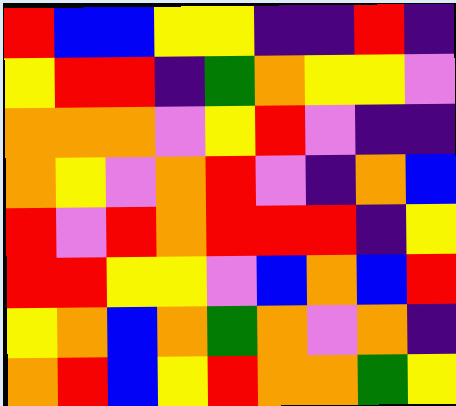[["red", "blue", "blue", "yellow", "yellow", "indigo", "indigo", "red", "indigo"], ["yellow", "red", "red", "indigo", "green", "orange", "yellow", "yellow", "violet"], ["orange", "orange", "orange", "violet", "yellow", "red", "violet", "indigo", "indigo"], ["orange", "yellow", "violet", "orange", "red", "violet", "indigo", "orange", "blue"], ["red", "violet", "red", "orange", "red", "red", "red", "indigo", "yellow"], ["red", "red", "yellow", "yellow", "violet", "blue", "orange", "blue", "red"], ["yellow", "orange", "blue", "orange", "green", "orange", "violet", "orange", "indigo"], ["orange", "red", "blue", "yellow", "red", "orange", "orange", "green", "yellow"]]